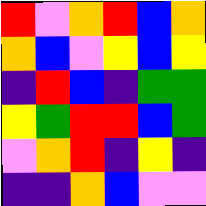[["red", "violet", "orange", "red", "blue", "orange"], ["orange", "blue", "violet", "yellow", "blue", "yellow"], ["indigo", "red", "blue", "indigo", "green", "green"], ["yellow", "green", "red", "red", "blue", "green"], ["violet", "orange", "red", "indigo", "yellow", "indigo"], ["indigo", "indigo", "orange", "blue", "violet", "violet"]]